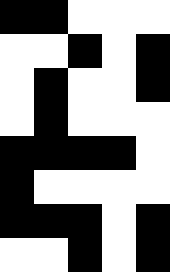[["black", "black", "white", "white", "white"], ["white", "white", "black", "white", "black"], ["white", "black", "white", "white", "black"], ["white", "black", "white", "white", "white"], ["black", "black", "black", "black", "white"], ["black", "white", "white", "white", "white"], ["black", "black", "black", "white", "black"], ["white", "white", "black", "white", "black"]]